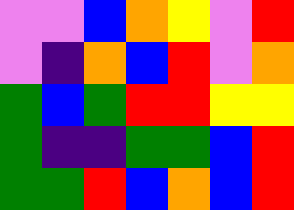[["violet", "violet", "blue", "orange", "yellow", "violet", "red"], ["violet", "indigo", "orange", "blue", "red", "violet", "orange"], ["green", "blue", "green", "red", "red", "yellow", "yellow"], ["green", "indigo", "indigo", "green", "green", "blue", "red"], ["green", "green", "red", "blue", "orange", "blue", "red"]]